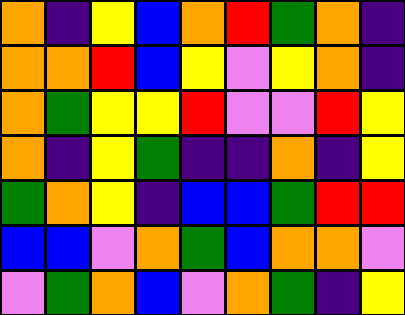[["orange", "indigo", "yellow", "blue", "orange", "red", "green", "orange", "indigo"], ["orange", "orange", "red", "blue", "yellow", "violet", "yellow", "orange", "indigo"], ["orange", "green", "yellow", "yellow", "red", "violet", "violet", "red", "yellow"], ["orange", "indigo", "yellow", "green", "indigo", "indigo", "orange", "indigo", "yellow"], ["green", "orange", "yellow", "indigo", "blue", "blue", "green", "red", "red"], ["blue", "blue", "violet", "orange", "green", "blue", "orange", "orange", "violet"], ["violet", "green", "orange", "blue", "violet", "orange", "green", "indigo", "yellow"]]